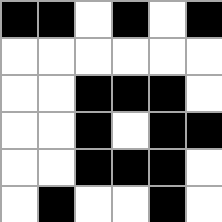[["black", "black", "white", "black", "white", "black"], ["white", "white", "white", "white", "white", "white"], ["white", "white", "black", "black", "black", "white"], ["white", "white", "black", "white", "black", "black"], ["white", "white", "black", "black", "black", "white"], ["white", "black", "white", "white", "black", "white"]]